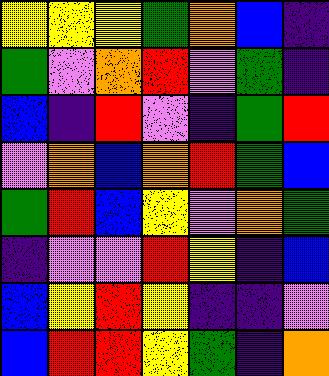[["yellow", "yellow", "yellow", "green", "orange", "blue", "indigo"], ["green", "violet", "orange", "red", "violet", "green", "indigo"], ["blue", "indigo", "red", "violet", "indigo", "green", "red"], ["violet", "orange", "blue", "orange", "red", "green", "blue"], ["green", "red", "blue", "yellow", "violet", "orange", "green"], ["indigo", "violet", "violet", "red", "yellow", "indigo", "blue"], ["blue", "yellow", "red", "yellow", "indigo", "indigo", "violet"], ["blue", "red", "red", "yellow", "green", "indigo", "orange"]]